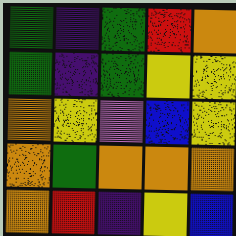[["green", "indigo", "green", "red", "orange"], ["green", "indigo", "green", "yellow", "yellow"], ["orange", "yellow", "violet", "blue", "yellow"], ["orange", "green", "orange", "orange", "orange"], ["orange", "red", "indigo", "yellow", "blue"]]